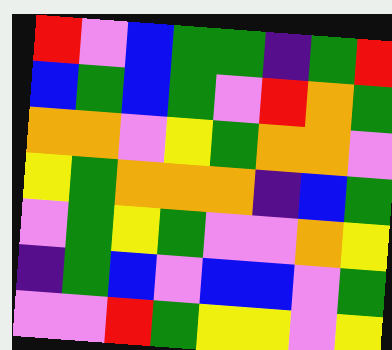[["red", "violet", "blue", "green", "green", "indigo", "green", "red"], ["blue", "green", "blue", "green", "violet", "red", "orange", "green"], ["orange", "orange", "violet", "yellow", "green", "orange", "orange", "violet"], ["yellow", "green", "orange", "orange", "orange", "indigo", "blue", "green"], ["violet", "green", "yellow", "green", "violet", "violet", "orange", "yellow"], ["indigo", "green", "blue", "violet", "blue", "blue", "violet", "green"], ["violet", "violet", "red", "green", "yellow", "yellow", "violet", "yellow"]]